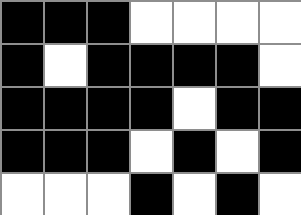[["black", "black", "black", "white", "white", "white", "white"], ["black", "white", "black", "black", "black", "black", "white"], ["black", "black", "black", "black", "white", "black", "black"], ["black", "black", "black", "white", "black", "white", "black"], ["white", "white", "white", "black", "white", "black", "white"]]